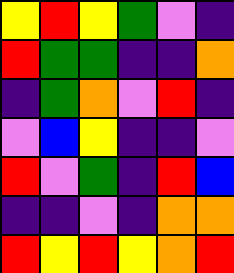[["yellow", "red", "yellow", "green", "violet", "indigo"], ["red", "green", "green", "indigo", "indigo", "orange"], ["indigo", "green", "orange", "violet", "red", "indigo"], ["violet", "blue", "yellow", "indigo", "indigo", "violet"], ["red", "violet", "green", "indigo", "red", "blue"], ["indigo", "indigo", "violet", "indigo", "orange", "orange"], ["red", "yellow", "red", "yellow", "orange", "red"]]